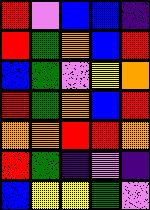[["red", "violet", "blue", "blue", "indigo"], ["red", "green", "orange", "blue", "red"], ["blue", "green", "violet", "yellow", "orange"], ["red", "green", "orange", "blue", "red"], ["orange", "orange", "red", "red", "orange"], ["red", "green", "indigo", "violet", "indigo"], ["blue", "yellow", "yellow", "green", "violet"]]